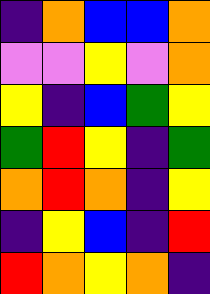[["indigo", "orange", "blue", "blue", "orange"], ["violet", "violet", "yellow", "violet", "orange"], ["yellow", "indigo", "blue", "green", "yellow"], ["green", "red", "yellow", "indigo", "green"], ["orange", "red", "orange", "indigo", "yellow"], ["indigo", "yellow", "blue", "indigo", "red"], ["red", "orange", "yellow", "orange", "indigo"]]